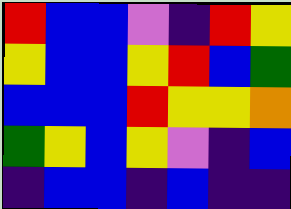[["red", "blue", "blue", "violet", "indigo", "red", "yellow"], ["yellow", "blue", "blue", "yellow", "red", "blue", "green"], ["blue", "blue", "blue", "red", "yellow", "yellow", "orange"], ["green", "yellow", "blue", "yellow", "violet", "indigo", "blue"], ["indigo", "blue", "blue", "indigo", "blue", "indigo", "indigo"]]